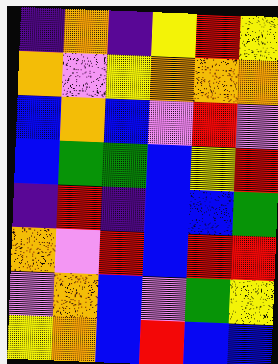[["indigo", "orange", "indigo", "yellow", "red", "yellow"], ["orange", "violet", "yellow", "orange", "orange", "orange"], ["blue", "orange", "blue", "violet", "red", "violet"], ["blue", "green", "green", "blue", "yellow", "red"], ["indigo", "red", "indigo", "blue", "blue", "green"], ["orange", "violet", "red", "blue", "red", "red"], ["violet", "orange", "blue", "violet", "green", "yellow"], ["yellow", "orange", "blue", "red", "blue", "blue"]]